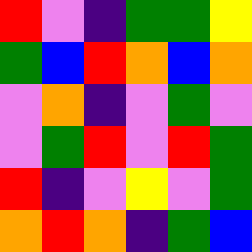[["red", "violet", "indigo", "green", "green", "yellow"], ["green", "blue", "red", "orange", "blue", "orange"], ["violet", "orange", "indigo", "violet", "green", "violet"], ["violet", "green", "red", "violet", "red", "green"], ["red", "indigo", "violet", "yellow", "violet", "green"], ["orange", "red", "orange", "indigo", "green", "blue"]]